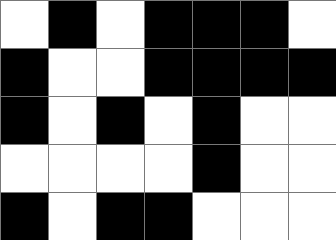[["white", "black", "white", "black", "black", "black", "white"], ["black", "white", "white", "black", "black", "black", "black"], ["black", "white", "black", "white", "black", "white", "white"], ["white", "white", "white", "white", "black", "white", "white"], ["black", "white", "black", "black", "white", "white", "white"]]